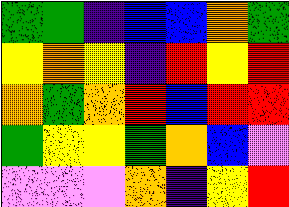[["green", "green", "indigo", "blue", "blue", "orange", "green"], ["yellow", "orange", "yellow", "indigo", "red", "yellow", "red"], ["orange", "green", "orange", "red", "blue", "red", "red"], ["green", "yellow", "yellow", "green", "orange", "blue", "violet"], ["violet", "violet", "violet", "orange", "indigo", "yellow", "red"]]